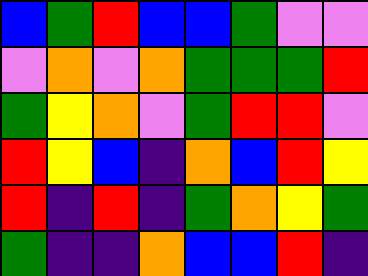[["blue", "green", "red", "blue", "blue", "green", "violet", "violet"], ["violet", "orange", "violet", "orange", "green", "green", "green", "red"], ["green", "yellow", "orange", "violet", "green", "red", "red", "violet"], ["red", "yellow", "blue", "indigo", "orange", "blue", "red", "yellow"], ["red", "indigo", "red", "indigo", "green", "orange", "yellow", "green"], ["green", "indigo", "indigo", "orange", "blue", "blue", "red", "indigo"]]